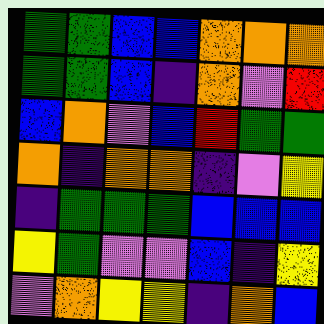[["green", "green", "blue", "blue", "orange", "orange", "orange"], ["green", "green", "blue", "indigo", "orange", "violet", "red"], ["blue", "orange", "violet", "blue", "red", "green", "green"], ["orange", "indigo", "orange", "orange", "indigo", "violet", "yellow"], ["indigo", "green", "green", "green", "blue", "blue", "blue"], ["yellow", "green", "violet", "violet", "blue", "indigo", "yellow"], ["violet", "orange", "yellow", "yellow", "indigo", "orange", "blue"]]